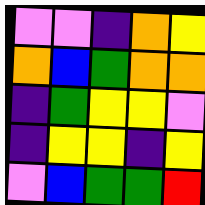[["violet", "violet", "indigo", "orange", "yellow"], ["orange", "blue", "green", "orange", "orange"], ["indigo", "green", "yellow", "yellow", "violet"], ["indigo", "yellow", "yellow", "indigo", "yellow"], ["violet", "blue", "green", "green", "red"]]